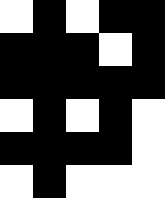[["white", "black", "white", "black", "black"], ["black", "black", "black", "white", "black"], ["black", "black", "black", "black", "black"], ["white", "black", "white", "black", "white"], ["black", "black", "black", "black", "white"], ["white", "black", "white", "white", "white"]]